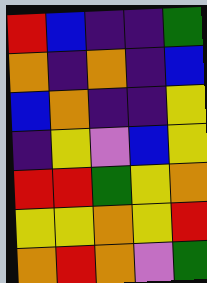[["red", "blue", "indigo", "indigo", "green"], ["orange", "indigo", "orange", "indigo", "blue"], ["blue", "orange", "indigo", "indigo", "yellow"], ["indigo", "yellow", "violet", "blue", "yellow"], ["red", "red", "green", "yellow", "orange"], ["yellow", "yellow", "orange", "yellow", "red"], ["orange", "red", "orange", "violet", "green"]]